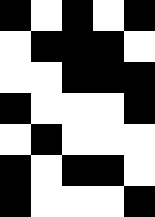[["black", "white", "black", "white", "black"], ["white", "black", "black", "black", "white"], ["white", "white", "black", "black", "black"], ["black", "white", "white", "white", "black"], ["white", "black", "white", "white", "white"], ["black", "white", "black", "black", "white"], ["black", "white", "white", "white", "black"]]